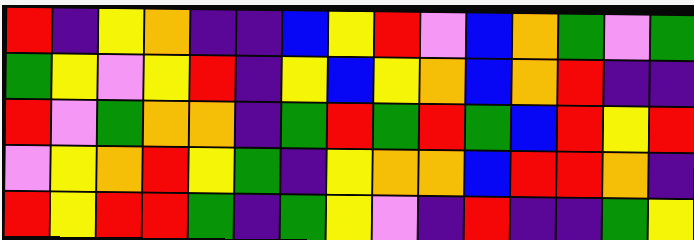[["red", "indigo", "yellow", "orange", "indigo", "indigo", "blue", "yellow", "red", "violet", "blue", "orange", "green", "violet", "green"], ["green", "yellow", "violet", "yellow", "red", "indigo", "yellow", "blue", "yellow", "orange", "blue", "orange", "red", "indigo", "indigo"], ["red", "violet", "green", "orange", "orange", "indigo", "green", "red", "green", "red", "green", "blue", "red", "yellow", "red"], ["violet", "yellow", "orange", "red", "yellow", "green", "indigo", "yellow", "orange", "orange", "blue", "red", "red", "orange", "indigo"], ["red", "yellow", "red", "red", "green", "indigo", "green", "yellow", "violet", "indigo", "red", "indigo", "indigo", "green", "yellow"]]